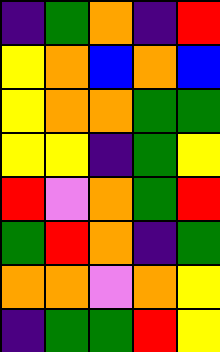[["indigo", "green", "orange", "indigo", "red"], ["yellow", "orange", "blue", "orange", "blue"], ["yellow", "orange", "orange", "green", "green"], ["yellow", "yellow", "indigo", "green", "yellow"], ["red", "violet", "orange", "green", "red"], ["green", "red", "orange", "indigo", "green"], ["orange", "orange", "violet", "orange", "yellow"], ["indigo", "green", "green", "red", "yellow"]]